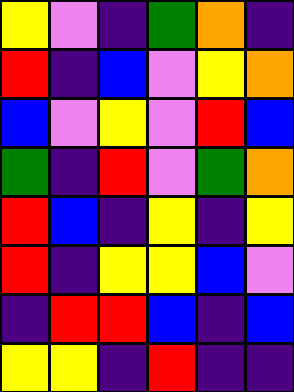[["yellow", "violet", "indigo", "green", "orange", "indigo"], ["red", "indigo", "blue", "violet", "yellow", "orange"], ["blue", "violet", "yellow", "violet", "red", "blue"], ["green", "indigo", "red", "violet", "green", "orange"], ["red", "blue", "indigo", "yellow", "indigo", "yellow"], ["red", "indigo", "yellow", "yellow", "blue", "violet"], ["indigo", "red", "red", "blue", "indigo", "blue"], ["yellow", "yellow", "indigo", "red", "indigo", "indigo"]]